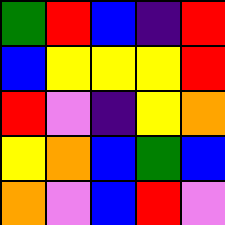[["green", "red", "blue", "indigo", "red"], ["blue", "yellow", "yellow", "yellow", "red"], ["red", "violet", "indigo", "yellow", "orange"], ["yellow", "orange", "blue", "green", "blue"], ["orange", "violet", "blue", "red", "violet"]]